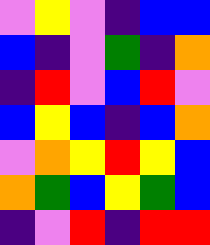[["violet", "yellow", "violet", "indigo", "blue", "blue"], ["blue", "indigo", "violet", "green", "indigo", "orange"], ["indigo", "red", "violet", "blue", "red", "violet"], ["blue", "yellow", "blue", "indigo", "blue", "orange"], ["violet", "orange", "yellow", "red", "yellow", "blue"], ["orange", "green", "blue", "yellow", "green", "blue"], ["indigo", "violet", "red", "indigo", "red", "red"]]